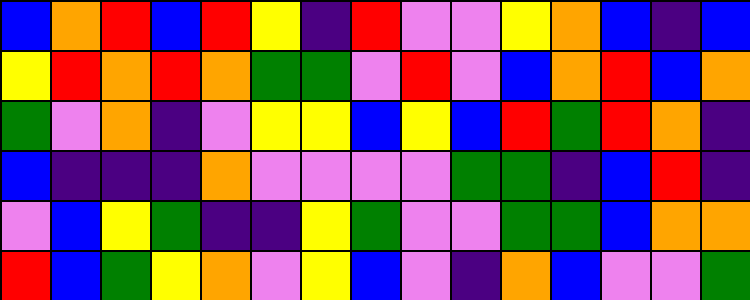[["blue", "orange", "red", "blue", "red", "yellow", "indigo", "red", "violet", "violet", "yellow", "orange", "blue", "indigo", "blue"], ["yellow", "red", "orange", "red", "orange", "green", "green", "violet", "red", "violet", "blue", "orange", "red", "blue", "orange"], ["green", "violet", "orange", "indigo", "violet", "yellow", "yellow", "blue", "yellow", "blue", "red", "green", "red", "orange", "indigo"], ["blue", "indigo", "indigo", "indigo", "orange", "violet", "violet", "violet", "violet", "green", "green", "indigo", "blue", "red", "indigo"], ["violet", "blue", "yellow", "green", "indigo", "indigo", "yellow", "green", "violet", "violet", "green", "green", "blue", "orange", "orange"], ["red", "blue", "green", "yellow", "orange", "violet", "yellow", "blue", "violet", "indigo", "orange", "blue", "violet", "violet", "green"]]